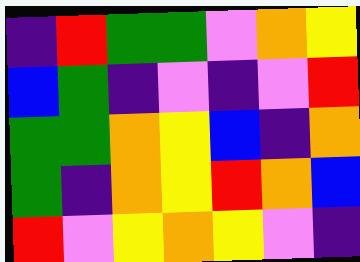[["indigo", "red", "green", "green", "violet", "orange", "yellow"], ["blue", "green", "indigo", "violet", "indigo", "violet", "red"], ["green", "green", "orange", "yellow", "blue", "indigo", "orange"], ["green", "indigo", "orange", "yellow", "red", "orange", "blue"], ["red", "violet", "yellow", "orange", "yellow", "violet", "indigo"]]